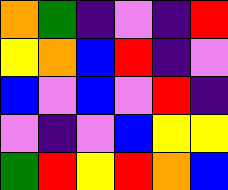[["orange", "green", "indigo", "violet", "indigo", "red"], ["yellow", "orange", "blue", "red", "indigo", "violet"], ["blue", "violet", "blue", "violet", "red", "indigo"], ["violet", "indigo", "violet", "blue", "yellow", "yellow"], ["green", "red", "yellow", "red", "orange", "blue"]]